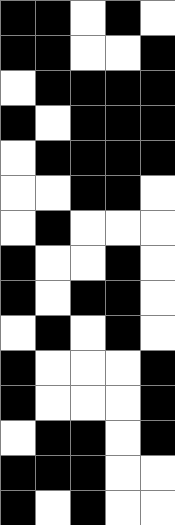[["black", "black", "white", "black", "white"], ["black", "black", "white", "white", "black"], ["white", "black", "black", "black", "black"], ["black", "white", "black", "black", "black"], ["white", "black", "black", "black", "black"], ["white", "white", "black", "black", "white"], ["white", "black", "white", "white", "white"], ["black", "white", "white", "black", "white"], ["black", "white", "black", "black", "white"], ["white", "black", "white", "black", "white"], ["black", "white", "white", "white", "black"], ["black", "white", "white", "white", "black"], ["white", "black", "black", "white", "black"], ["black", "black", "black", "white", "white"], ["black", "white", "black", "white", "white"]]